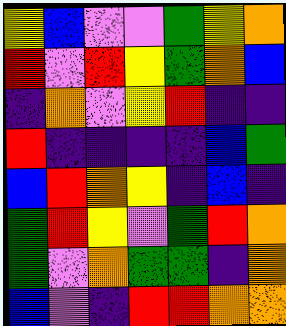[["yellow", "blue", "violet", "violet", "green", "yellow", "orange"], ["red", "violet", "red", "yellow", "green", "orange", "blue"], ["indigo", "orange", "violet", "yellow", "red", "indigo", "indigo"], ["red", "indigo", "indigo", "indigo", "indigo", "blue", "green"], ["blue", "red", "orange", "yellow", "indigo", "blue", "indigo"], ["green", "red", "yellow", "violet", "green", "red", "orange"], ["green", "violet", "orange", "green", "green", "indigo", "orange"], ["blue", "violet", "indigo", "red", "red", "orange", "orange"]]